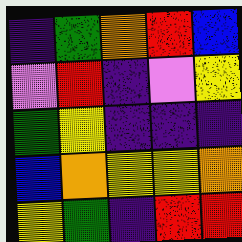[["indigo", "green", "orange", "red", "blue"], ["violet", "red", "indigo", "violet", "yellow"], ["green", "yellow", "indigo", "indigo", "indigo"], ["blue", "orange", "yellow", "yellow", "orange"], ["yellow", "green", "indigo", "red", "red"]]